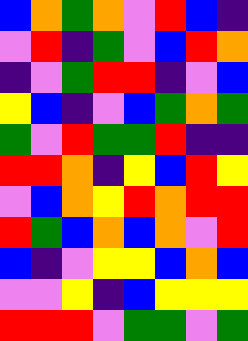[["blue", "orange", "green", "orange", "violet", "red", "blue", "indigo"], ["violet", "red", "indigo", "green", "violet", "blue", "red", "orange"], ["indigo", "violet", "green", "red", "red", "indigo", "violet", "blue"], ["yellow", "blue", "indigo", "violet", "blue", "green", "orange", "green"], ["green", "violet", "red", "green", "green", "red", "indigo", "indigo"], ["red", "red", "orange", "indigo", "yellow", "blue", "red", "yellow"], ["violet", "blue", "orange", "yellow", "red", "orange", "red", "red"], ["red", "green", "blue", "orange", "blue", "orange", "violet", "red"], ["blue", "indigo", "violet", "yellow", "yellow", "blue", "orange", "blue"], ["violet", "violet", "yellow", "indigo", "blue", "yellow", "yellow", "yellow"], ["red", "red", "red", "violet", "green", "green", "violet", "green"]]